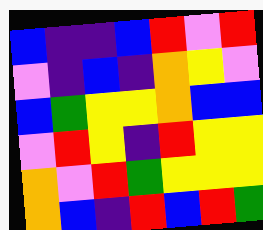[["blue", "indigo", "indigo", "blue", "red", "violet", "red"], ["violet", "indigo", "blue", "indigo", "orange", "yellow", "violet"], ["blue", "green", "yellow", "yellow", "orange", "blue", "blue"], ["violet", "red", "yellow", "indigo", "red", "yellow", "yellow"], ["orange", "violet", "red", "green", "yellow", "yellow", "yellow"], ["orange", "blue", "indigo", "red", "blue", "red", "green"]]